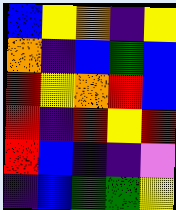[["blue", "yellow", "orange", "indigo", "yellow"], ["orange", "indigo", "blue", "green", "blue"], ["red", "yellow", "orange", "red", "blue"], ["red", "indigo", "red", "yellow", "red"], ["red", "blue", "indigo", "indigo", "violet"], ["indigo", "blue", "green", "green", "yellow"]]